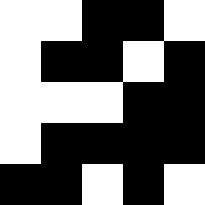[["white", "white", "black", "black", "white"], ["white", "black", "black", "white", "black"], ["white", "white", "white", "black", "black"], ["white", "black", "black", "black", "black"], ["black", "black", "white", "black", "white"]]